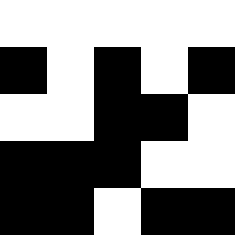[["white", "white", "white", "white", "white"], ["black", "white", "black", "white", "black"], ["white", "white", "black", "black", "white"], ["black", "black", "black", "white", "white"], ["black", "black", "white", "black", "black"]]